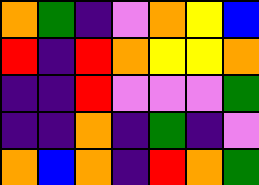[["orange", "green", "indigo", "violet", "orange", "yellow", "blue"], ["red", "indigo", "red", "orange", "yellow", "yellow", "orange"], ["indigo", "indigo", "red", "violet", "violet", "violet", "green"], ["indigo", "indigo", "orange", "indigo", "green", "indigo", "violet"], ["orange", "blue", "orange", "indigo", "red", "orange", "green"]]